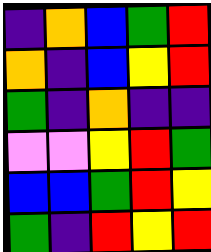[["indigo", "orange", "blue", "green", "red"], ["orange", "indigo", "blue", "yellow", "red"], ["green", "indigo", "orange", "indigo", "indigo"], ["violet", "violet", "yellow", "red", "green"], ["blue", "blue", "green", "red", "yellow"], ["green", "indigo", "red", "yellow", "red"]]